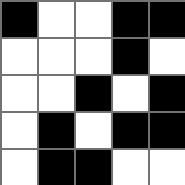[["black", "white", "white", "black", "black"], ["white", "white", "white", "black", "white"], ["white", "white", "black", "white", "black"], ["white", "black", "white", "black", "black"], ["white", "black", "black", "white", "white"]]